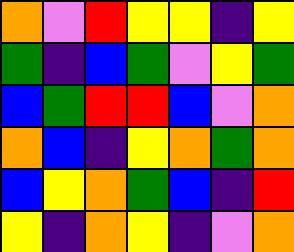[["orange", "violet", "red", "yellow", "yellow", "indigo", "yellow"], ["green", "indigo", "blue", "green", "violet", "yellow", "green"], ["blue", "green", "red", "red", "blue", "violet", "orange"], ["orange", "blue", "indigo", "yellow", "orange", "green", "orange"], ["blue", "yellow", "orange", "green", "blue", "indigo", "red"], ["yellow", "indigo", "orange", "yellow", "indigo", "violet", "orange"]]